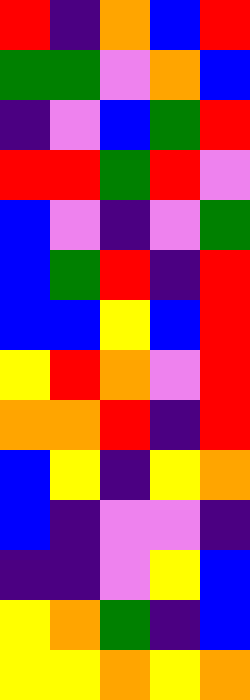[["red", "indigo", "orange", "blue", "red"], ["green", "green", "violet", "orange", "blue"], ["indigo", "violet", "blue", "green", "red"], ["red", "red", "green", "red", "violet"], ["blue", "violet", "indigo", "violet", "green"], ["blue", "green", "red", "indigo", "red"], ["blue", "blue", "yellow", "blue", "red"], ["yellow", "red", "orange", "violet", "red"], ["orange", "orange", "red", "indigo", "red"], ["blue", "yellow", "indigo", "yellow", "orange"], ["blue", "indigo", "violet", "violet", "indigo"], ["indigo", "indigo", "violet", "yellow", "blue"], ["yellow", "orange", "green", "indigo", "blue"], ["yellow", "yellow", "orange", "yellow", "orange"]]